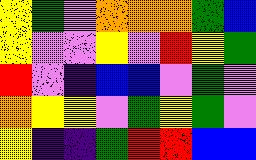[["yellow", "green", "violet", "orange", "orange", "orange", "green", "blue"], ["yellow", "violet", "violet", "yellow", "violet", "red", "yellow", "green"], ["red", "violet", "indigo", "blue", "blue", "violet", "green", "violet"], ["orange", "yellow", "yellow", "violet", "green", "yellow", "green", "violet"], ["yellow", "indigo", "indigo", "green", "red", "red", "blue", "blue"]]